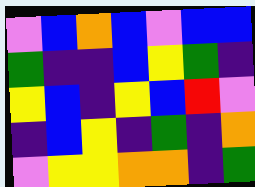[["violet", "blue", "orange", "blue", "violet", "blue", "blue"], ["green", "indigo", "indigo", "blue", "yellow", "green", "indigo"], ["yellow", "blue", "indigo", "yellow", "blue", "red", "violet"], ["indigo", "blue", "yellow", "indigo", "green", "indigo", "orange"], ["violet", "yellow", "yellow", "orange", "orange", "indigo", "green"]]